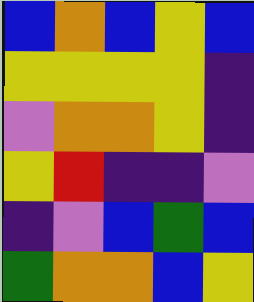[["blue", "orange", "blue", "yellow", "blue"], ["yellow", "yellow", "yellow", "yellow", "indigo"], ["violet", "orange", "orange", "yellow", "indigo"], ["yellow", "red", "indigo", "indigo", "violet"], ["indigo", "violet", "blue", "green", "blue"], ["green", "orange", "orange", "blue", "yellow"]]